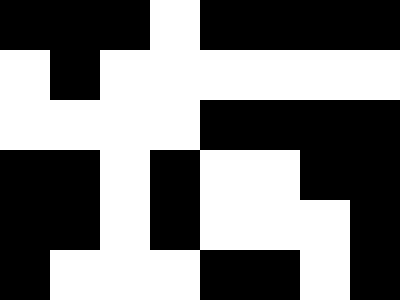[["black", "black", "black", "white", "black", "black", "black", "black"], ["white", "black", "white", "white", "white", "white", "white", "white"], ["white", "white", "white", "white", "black", "black", "black", "black"], ["black", "black", "white", "black", "white", "white", "black", "black"], ["black", "black", "white", "black", "white", "white", "white", "black"], ["black", "white", "white", "white", "black", "black", "white", "black"]]